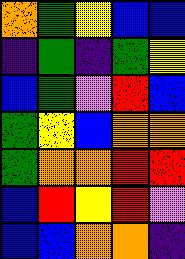[["orange", "green", "yellow", "blue", "blue"], ["indigo", "green", "indigo", "green", "yellow"], ["blue", "green", "violet", "red", "blue"], ["green", "yellow", "blue", "orange", "orange"], ["green", "orange", "orange", "red", "red"], ["blue", "red", "yellow", "red", "violet"], ["blue", "blue", "orange", "orange", "indigo"]]